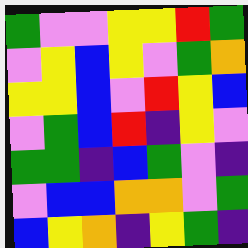[["green", "violet", "violet", "yellow", "yellow", "red", "green"], ["violet", "yellow", "blue", "yellow", "violet", "green", "orange"], ["yellow", "yellow", "blue", "violet", "red", "yellow", "blue"], ["violet", "green", "blue", "red", "indigo", "yellow", "violet"], ["green", "green", "indigo", "blue", "green", "violet", "indigo"], ["violet", "blue", "blue", "orange", "orange", "violet", "green"], ["blue", "yellow", "orange", "indigo", "yellow", "green", "indigo"]]